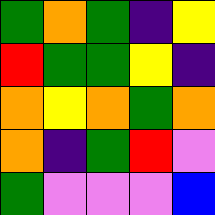[["green", "orange", "green", "indigo", "yellow"], ["red", "green", "green", "yellow", "indigo"], ["orange", "yellow", "orange", "green", "orange"], ["orange", "indigo", "green", "red", "violet"], ["green", "violet", "violet", "violet", "blue"]]